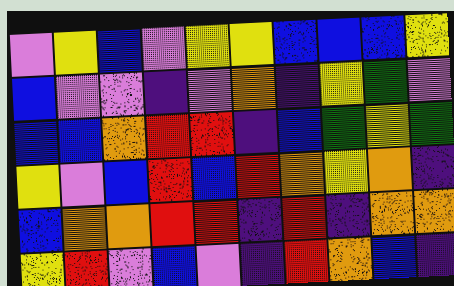[["violet", "yellow", "blue", "violet", "yellow", "yellow", "blue", "blue", "blue", "yellow"], ["blue", "violet", "violet", "indigo", "violet", "orange", "indigo", "yellow", "green", "violet"], ["blue", "blue", "orange", "red", "red", "indigo", "blue", "green", "yellow", "green"], ["yellow", "violet", "blue", "red", "blue", "red", "orange", "yellow", "orange", "indigo"], ["blue", "orange", "orange", "red", "red", "indigo", "red", "indigo", "orange", "orange"], ["yellow", "red", "violet", "blue", "violet", "indigo", "red", "orange", "blue", "indigo"]]